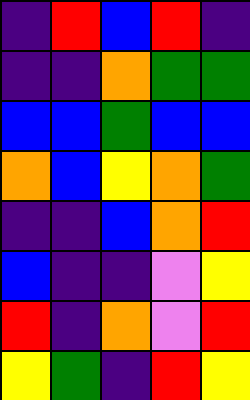[["indigo", "red", "blue", "red", "indigo"], ["indigo", "indigo", "orange", "green", "green"], ["blue", "blue", "green", "blue", "blue"], ["orange", "blue", "yellow", "orange", "green"], ["indigo", "indigo", "blue", "orange", "red"], ["blue", "indigo", "indigo", "violet", "yellow"], ["red", "indigo", "orange", "violet", "red"], ["yellow", "green", "indigo", "red", "yellow"]]